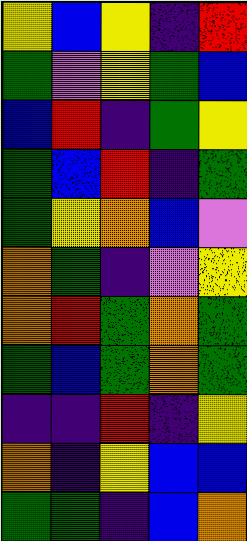[["yellow", "blue", "yellow", "indigo", "red"], ["green", "violet", "yellow", "green", "blue"], ["blue", "red", "indigo", "green", "yellow"], ["green", "blue", "red", "indigo", "green"], ["green", "yellow", "orange", "blue", "violet"], ["orange", "green", "indigo", "violet", "yellow"], ["orange", "red", "green", "orange", "green"], ["green", "blue", "green", "orange", "green"], ["indigo", "indigo", "red", "indigo", "yellow"], ["orange", "indigo", "yellow", "blue", "blue"], ["green", "green", "indigo", "blue", "orange"]]